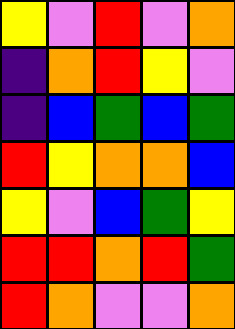[["yellow", "violet", "red", "violet", "orange"], ["indigo", "orange", "red", "yellow", "violet"], ["indigo", "blue", "green", "blue", "green"], ["red", "yellow", "orange", "orange", "blue"], ["yellow", "violet", "blue", "green", "yellow"], ["red", "red", "orange", "red", "green"], ["red", "orange", "violet", "violet", "orange"]]